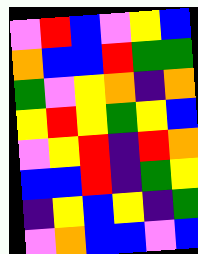[["violet", "red", "blue", "violet", "yellow", "blue"], ["orange", "blue", "blue", "red", "green", "green"], ["green", "violet", "yellow", "orange", "indigo", "orange"], ["yellow", "red", "yellow", "green", "yellow", "blue"], ["violet", "yellow", "red", "indigo", "red", "orange"], ["blue", "blue", "red", "indigo", "green", "yellow"], ["indigo", "yellow", "blue", "yellow", "indigo", "green"], ["violet", "orange", "blue", "blue", "violet", "blue"]]